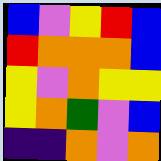[["blue", "violet", "yellow", "red", "blue"], ["red", "orange", "orange", "orange", "blue"], ["yellow", "violet", "orange", "yellow", "yellow"], ["yellow", "orange", "green", "violet", "blue"], ["indigo", "indigo", "orange", "violet", "orange"]]